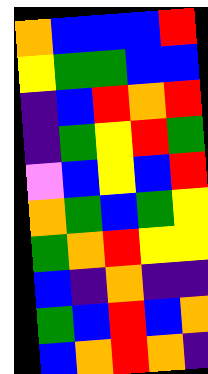[["orange", "blue", "blue", "blue", "red"], ["yellow", "green", "green", "blue", "blue"], ["indigo", "blue", "red", "orange", "red"], ["indigo", "green", "yellow", "red", "green"], ["violet", "blue", "yellow", "blue", "red"], ["orange", "green", "blue", "green", "yellow"], ["green", "orange", "red", "yellow", "yellow"], ["blue", "indigo", "orange", "indigo", "indigo"], ["green", "blue", "red", "blue", "orange"], ["blue", "orange", "red", "orange", "indigo"]]